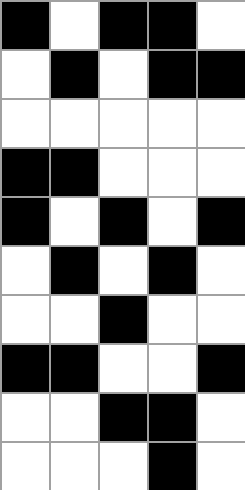[["black", "white", "black", "black", "white"], ["white", "black", "white", "black", "black"], ["white", "white", "white", "white", "white"], ["black", "black", "white", "white", "white"], ["black", "white", "black", "white", "black"], ["white", "black", "white", "black", "white"], ["white", "white", "black", "white", "white"], ["black", "black", "white", "white", "black"], ["white", "white", "black", "black", "white"], ["white", "white", "white", "black", "white"]]